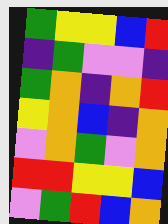[["green", "yellow", "yellow", "blue", "red"], ["indigo", "green", "violet", "violet", "indigo"], ["green", "orange", "indigo", "orange", "red"], ["yellow", "orange", "blue", "indigo", "orange"], ["violet", "orange", "green", "violet", "orange"], ["red", "red", "yellow", "yellow", "blue"], ["violet", "green", "red", "blue", "orange"]]